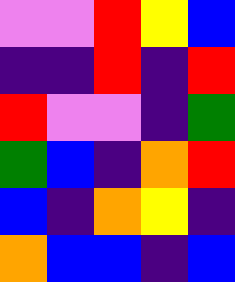[["violet", "violet", "red", "yellow", "blue"], ["indigo", "indigo", "red", "indigo", "red"], ["red", "violet", "violet", "indigo", "green"], ["green", "blue", "indigo", "orange", "red"], ["blue", "indigo", "orange", "yellow", "indigo"], ["orange", "blue", "blue", "indigo", "blue"]]